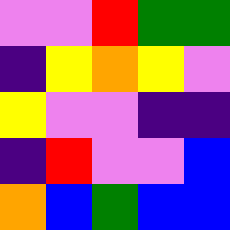[["violet", "violet", "red", "green", "green"], ["indigo", "yellow", "orange", "yellow", "violet"], ["yellow", "violet", "violet", "indigo", "indigo"], ["indigo", "red", "violet", "violet", "blue"], ["orange", "blue", "green", "blue", "blue"]]